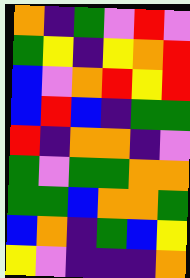[["orange", "indigo", "green", "violet", "red", "violet"], ["green", "yellow", "indigo", "yellow", "orange", "red"], ["blue", "violet", "orange", "red", "yellow", "red"], ["blue", "red", "blue", "indigo", "green", "green"], ["red", "indigo", "orange", "orange", "indigo", "violet"], ["green", "violet", "green", "green", "orange", "orange"], ["green", "green", "blue", "orange", "orange", "green"], ["blue", "orange", "indigo", "green", "blue", "yellow"], ["yellow", "violet", "indigo", "indigo", "indigo", "orange"]]